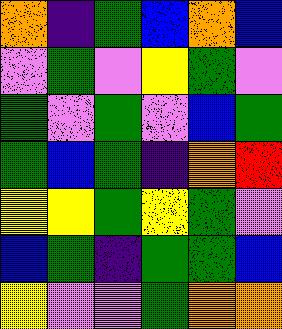[["orange", "indigo", "green", "blue", "orange", "blue"], ["violet", "green", "violet", "yellow", "green", "violet"], ["green", "violet", "green", "violet", "blue", "green"], ["green", "blue", "green", "indigo", "orange", "red"], ["yellow", "yellow", "green", "yellow", "green", "violet"], ["blue", "green", "indigo", "green", "green", "blue"], ["yellow", "violet", "violet", "green", "orange", "orange"]]